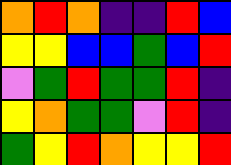[["orange", "red", "orange", "indigo", "indigo", "red", "blue"], ["yellow", "yellow", "blue", "blue", "green", "blue", "red"], ["violet", "green", "red", "green", "green", "red", "indigo"], ["yellow", "orange", "green", "green", "violet", "red", "indigo"], ["green", "yellow", "red", "orange", "yellow", "yellow", "red"]]